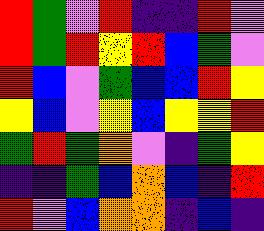[["red", "green", "violet", "red", "indigo", "indigo", "red", "violet"], ["red", "green", "red", "yellow", "red", "blue", "green", "violet"], ["red", "blue", "violet", "green", "blue", "blue", "red", "yellow"], ["yellow", "blue", "violet", "yellow", "blue", "yellow", "yellow", "red"], ["green", "red", "green", "orange", "violet", "indigo", "green", "yellow"], ["indigo", "indigo", "green", "blue", "orange", "blue", "indigo", "red"], ["red", "violet", "blue", "orange", "orange", "indigo", "blue", "indigo"]]